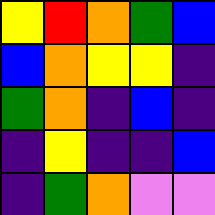[["yellow", "red", "orange", "green", "blue"], ["blue", "orange", "yellow", "yellow", "indigo"], ["green", "orange", "indigo", "blue", "indigo"], ["indigo", "yellow", "indigo", "indigo", "blue"], ["indigo", "green", "orange", "violet", "violet"]]